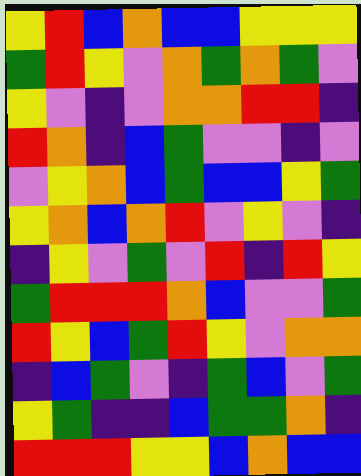[["yellow", "red", "blue", "orange", "blue", "blue", "yellow", "yellow", "yellow"], ["green", "red", "yellow", "violet", "orange", "green", "orange", "green", "violet"], ["yellow", "violet", "indigo", "violet", "orange", "orange", "red", "red", "indigo"], ["red", "orange", "indigo", "blue", "green", "violet", "violet", "indigo", "violet"], ["violet", "yellow", "orange", "blue", "green", "blue", "blue", "yellow", "green"], ["yellow", "orange", "blue", "orange", "red", "violet", "yellow", "violet", "indigo"], ["indigo", "yellow", "violet", "green", "violet", "red", "indigo", "red", "yellow"], ["green", "red", "red", "red", "orange", "blue", "violet", "violet", "green"], ["red", "yellow", "blue", "green", "red", "yellow", "violet", "orange", "orange"], ["indigo", "blue", "green", "violet", "indigo", "green", "blue", "violet", "green"], ["yellow", "green", "indigo", "indigo", "blue", "green", "green", "orange", "indigo"], ["red", "red", "red", "yellow", "yellow", "blue", "orange", "blue", "blue"]]